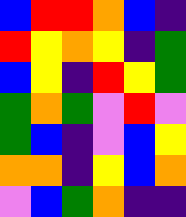[["blue", "red", "red", "orange", "blue", "indigo"], ["red", "yellow", "orange", "yellow", "indigo", "green"], ["blue", "yellow", "indigo", "red", "yellow", "green"], ["green", "orange", "green", "violet", "red", "violet"], ["green", "blue", "indigo", "violet", "blue", "yellow"], ["orange", "orange", "indigo", "yellow", "blue", "orange"], ["violet", "blue", "green", "orange", "indigo", "indigo"]]